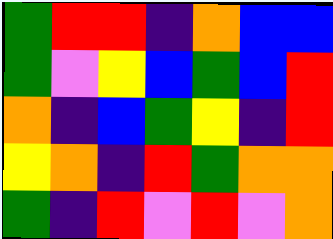[["green", "red", "red", "indigo", "orange", "blue", "blue"], ["green", "violet", "yellow", "blue", "green", "blue", "red"], ["orange", "indigo", "blue", "green", "yellow", "indigo", "red"], ["yellow", "orange", "indigo", "red", "green", "orange", "orange"], ["green", "indigo", "red", "violet", "red", "violet", "orange"]]